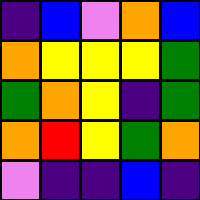[["indigo", "blue", "violet", "orange", "blue"], ["orange", "yellow", "yellow", "yellow", "green"], ["green", "orange", "yellow", "indigo", "green"], ["orange", "red", "yellow", "green", "orange"], ["violet", "indigo", "indigo", "blue", "indigo"]]